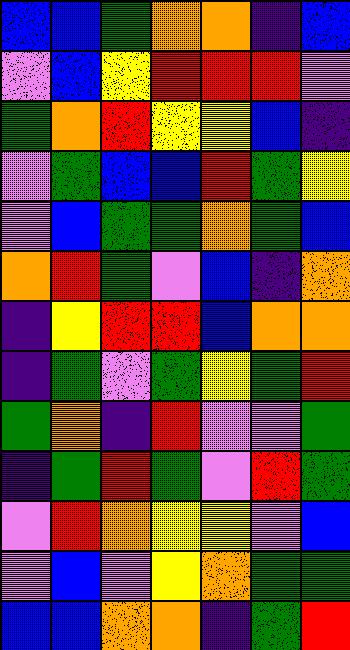[["blue", "blue", "green", "orange", "orange", "indigo", "blue"], ["violet", "blue", "yellow", "red", "red", "red", "violet"], ["green", "orange", "red", "yellow", "yellow", "blue", "indigo"], ["violet", "green", "blue", "blue", "red", "green", "yellow"], ["violet", "blue", "green", "green", "orange", "green", "blue"], ["orange", "red", "green", "violet", "blue", "indigo", "orange"], ["indigo", "yellow", "red", "red", "blue", "orange", "orange"], ["indigo", "green", "violet", "green", "yellow", "green", "red"], ["green", "orange", "indigo", "red", "violet", "violet", "green"], ["indigo", "green", "red", "green", "violet", "red", "green"], ["violet", "red", "orange", "yellow", "yellow", "violet", "blue"], ["violet", "blue", "violet", "yellow", "orange", "green", "green"], ["blue", "blue", "orange", "orange", "indigo", "green", "red"]]